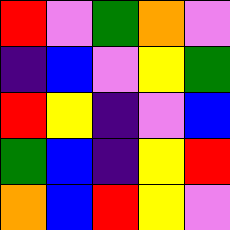[["red", "violet", "green", "orange", "violet"], ["indigo", "blue", "violet", "yellow", "green"], ["red", "yellow", "indigo", "violet", "blue"], ["green", "blue", "indigo", "yellow", "red"], ["orange", "blue", "red", "yellow", "violet"]]